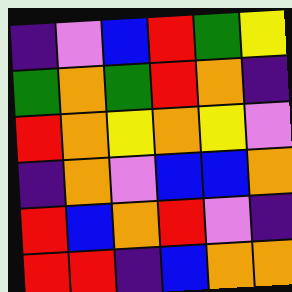[["indigo", "violet", "blue", "red", "green", "yellow"], ["green", "orange", "green", "red", "orange", "indigo"], ["red", "orange", "yellow", "orange", "yellow", "violet"], ["indigo", "orange", "violet", "blue", "blue", "orange"], ["red", "blue", "orange", "red", "violet", "indigo"], ["red", "red", "indigo", "blue", "orange", "orange"]]